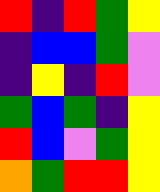[["red", "indigo", "red", "green", "yellow"], ["indigo", "blue", "blue", "green", "violet"], ["indigo", "yellow", "indigo", "red", "violet"], ["green", "blue", "green", "indigo", "yellow"], ["red", "blue", "violet", "green", "yellow"], ["orange", "green", "red", "red", "yellow"]]